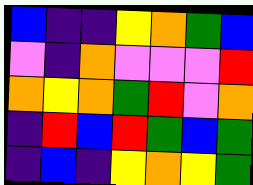[["blue", "indigo", "indigo", "yellow", "orange", "green", "blue"], ["violet", "indigo", "orange", "violet", "violet", "violet", "red"], ["orange", "yellow", "orange", "green", "red", "violet", "orange"], ["indigo", "red", "blue", "red", "green", "blue", "green"], ["indigo", "blue", "indigo", "yellow", "orange", "yellow", "green"]]